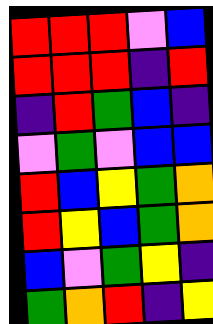[["red", "red", "red", "violet", "blue"], ["red", "red", "red", "indigo", "red"], ["indigo", "red", "green", "blue", "indigo"], ["violet", "green", "violet", "blue", "blue"], ["red", "blue", "yellow", "green", "orange"], ["red", "yellow", "blue", "green", "orange"], ["blue", "violet", "green", "yellow", "indigo"], ["green", "orange", "red", "indigo", "yellow"]]